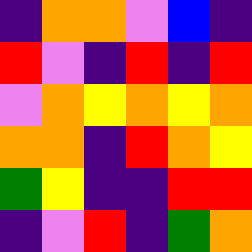[["indigo", "orange", "orange", "violet", "blue", "indigo"], ["red", "violet", "indigo", "red", "indigo", "red"], ["violet", "orange", "yellow", "orange", "yellow", "orange"], ["orange", "orange", "indigo", "red", "orange", "yellow"], ["green", "yellow", "indigo", "indigo", "red", "red"], ["indigo", "violet", "red", "indigo", "green", "orange"]]